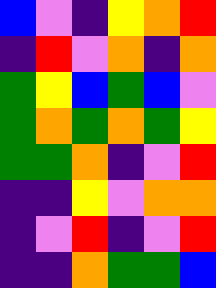[["blue", "violet", "indigo", "yellow", "orange", "red"], ["indigo", "red", "violet", "orange", "indigo", "orange"], ["green", "yellow", "blue", "green", "blue", "violet"], ["green", "orange", "green", "orange", "green", "yellow"], ["green", "green", "orange", "indigo", "violet", "red"], ["indigo", "indigo", "yellow", "violet", "orange", "orange"], ["indigo", "violet", "red", "indigo", "violet", "red"], ["indigo", "indigo", "orange", "green", "green", "blue"]]